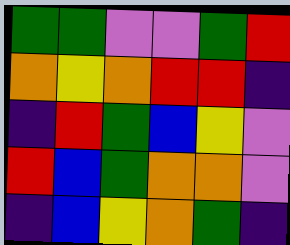[["green", "green", "violet", "violet", "green", "red"], ["orange", "yellow", "orange", "red", "red", "indigo"], ["indigo", "red", "green", "blue", "yellow", "violet"], ["red", "blue", "green", "orange", "orange", "violet"], ["indigo", "blue", "yellow", "orange", "green", "indigo"]]